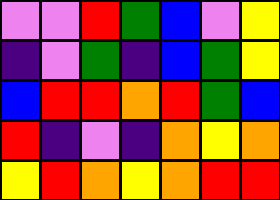[["violet", "violet", "red", "green", "blue", "violet", "yellow"], ["indigo", "violet", "green", "indigo", "blue", "green", "yellow"], ["blue", "red", "red", "orange", "red", "green", "blue"], ["red", "indigo", "violet", "indigo", "orange", "yellow", "orange"], ["yellow", "red", "orange", "yellow", "orange", "red", "red"]]